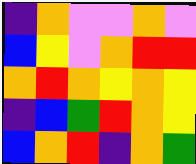[["indigo", "orange", "violet", "violet", "orange", "violet"], ["blue", "yellow", "violet", "orange", "red", "red"], ["orange", "red", "orange", "yellow", "orange", "yellow"], ["indigo", "blue", "green", "red", "orange", "yellow"], ["blue", "orange", "red", "indigo", "orange", "green"]]